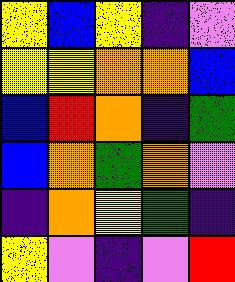[["yellow", "blue", "yellow", "indigo", "violet"], ["yellow", "yellow", "orange", "orange", "blue"], ["blue", "red", "orange", "indigo", "green"], ["blue", "orange", "green", "orange", "violet"], ["indigo", "orange", "yellow", "green", "indigo"], ["yellow", "violet", "indigo", "violet", "red"]]